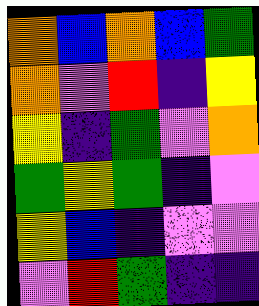[["orange", "blue", "orange", "blue", "green"], ["orange", "violet", "red", "indigo", "yellow"], ["yellow", "indigo", "green", "violet", "orange"], ["green", "yellow", "green", "indigo", "violet"], ["yellow", "blue", "indigo", "violet", "violet"], ["violet", "red", "green", "indigo", "indigo"]]